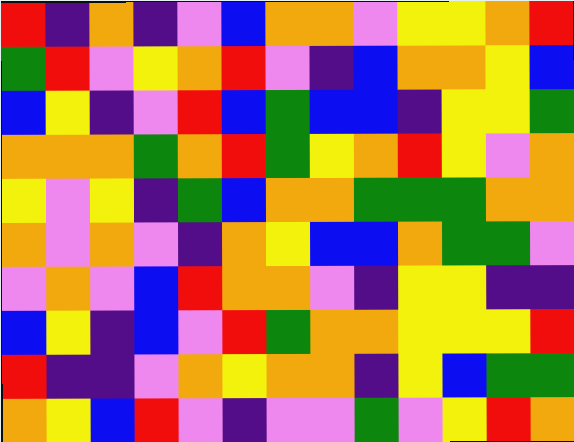[["red", "indigo", "orange", "indigo", "violet", "blue", "orange", "orange", "violet", "yellow", "yellow", "orange", "red"], ["green", "red", "violet", "yellow", "orange", "red", "violet", "indigo", "blue", "orange", "orange", "yellow", "blue"], ["blue", "yellow", "indigo", "violet", "red", "blue", "green", "blue", "blue", "indigo", "yellow", "yellow", "green"], ["orange", "orange", "orange", "green", "orange", "red", "green", "yellow", "orange", "red", "yellow", "violet", "orange"], ["yellow", "violet", "yellow", "indigo", "green", "blue", "orange", "orange", "green", "green", "green", "orange", "orange"], ["orange", "violet", "orange", "violet", "indigo", "orange", "yellow", "blue", "blue", "orange", "green", "green", "violet"], ["violet", "orange", "violet", "blue", "red", "orange", "orange", "violet", "indigo", "yellow", "yellow", "indigo", "indigo"], ["blue", "yellow", "indigo", "blue", "violet", "red", "green", "orange", "orange", "yellow", "yellow", "yellow", "red"], ["red", "indigo", "indigo", "violet", "orange", "yellow", "orange", "orange", "indigo", "yellow", "blue", "green", "green"], ["orange", "yellow", "blue", "red", "violet", "indigo", "violet", "violet", "green", "violet", "yellow", "red", "orange"]]